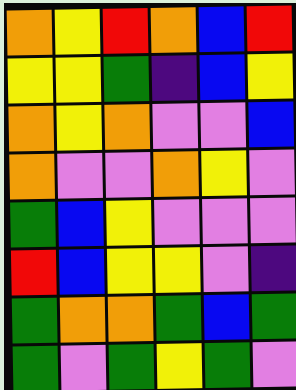[["orange", "yellow", "red", "orange", "blue", "red"], ["yellow", "yellow", "green", "indigo", "blue", "yellow"], ["orange", "yellow", "orange", "violet", "violet", "blue"], ["orange", "violet", "violet", "orange", "yellow", "violet"], ["green", "blue", "yellow", "violet", "violet", "violet"], ["red", "blue", "yellow", "yellow", "violet", "indigo"], ["green", "orange", "orange", "green", "blue", "green"], ["green", "violet", "green", "yellow", "green", "violet"]]